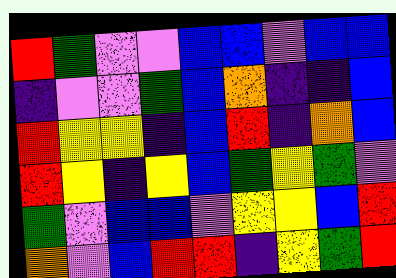[["red", "green", "violet", "violet", "blue", "blue", "violet", "blue", "blue"], ["indigo", "violet", "violet", "green", "blue", "orange", "indigo", "indigo", "blue"], ["red", "yellow", "yellow", "indigo", "blue", "red", "indigo", "orange", "blue"], ["red", "yellow", "indigo", "yellow", "blue", "green", "yellow", "green", "violet"], ["green", "violet", "blue", "blue", "violet", "yellow", "yellow", "blue", "red"], ["orange", "violet", "blue", "red", "red", "indigo", "yellow", "green", "red"]]